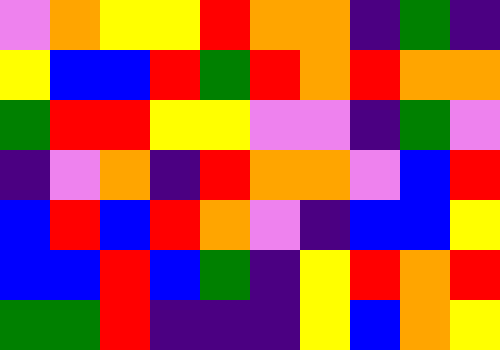[["violet", "orange", "yellow", "yellow", "red", "orange", "orange", "indigo", "green", "indigo"], ["yellow", "blue", "blue", "red", "green", "red", "orange", "red", "orange", "orange"], ["green", "red", "red", "yellow", "yellow", "violet", "violet", "indigo", "green", "violet"], ["indigo", "violet", "orange", "indigo", "red", "orange", "orange", "violet", "blue", "red"], ["blue", "red", "blue", "red", "orange", "violet", "indigo", "blue", "blue", "yellow"], ["blue", "blue", "red", "blue", "green", "indigo", "yellow", "red", "orange", "red"], ["green", "green", "red", "indigo", "indigo", "indigo", "yellow", "blue", "orange", "yellow"]]